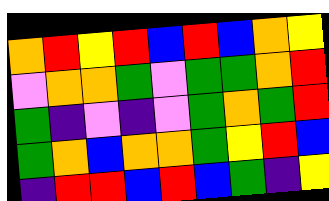[["orange", "red", "yellow", "red", "blue", "red", "blue", "orange", "yellow"], ["violet", "orange", "orange", "green", "violet", "green", "green", "orange", "red"], ["green", "indigo", "violet", "indigo", "violet", "green", "orange", "green", "red"], ["green", "orange", "blue", "orange", "orange", "green", "yellow", "red", "blue"], ["indigo", "red", "red", "blue", "red", "blue", "green", "indigo", "yellow"]]